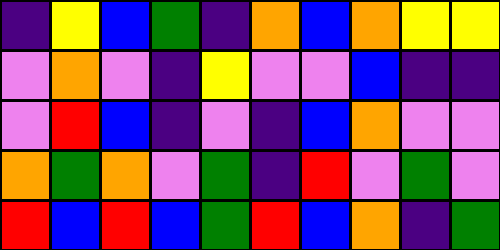[["indigo", "yellow", "blue", "green", "indigo", "orange", "blue", "orange", "yellow", "yellow"], ["violet", "orange", "violet", "indigo", "yellow", "violet", "violet", "blue", "indigo", "indigo"], ["violet", "red", "blue", "indigo", "violet", "indigo", "blue", "orange", "violet", "violet"], ["orange", "green", "orange", "violet", "green", "indigo", "red", "violet", "green", "violet"], ["red", "blue", "red", "blue", "green", "red", "blue", "orange", "indigo", "green"]]